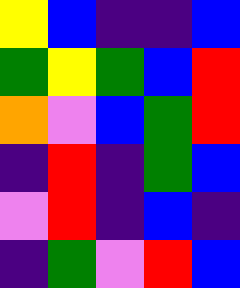[["yellow", "blue", "indigo", "indigo", "blue"], ["green", "yellow", "green", "blue", "red"], ["orange", "violet", "blue", "green", "red"], ["indigo", "red", "indigo", "green", "blue"], ["violet", "red", "indigo", "blue", "indigo"], ["indigo", "green", "violet", "red", "blue"]]